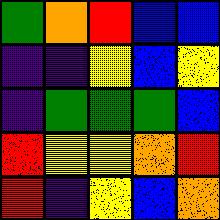[["green", "orange", "red", "blue", "blue"], ["indigo", "indigo", "yellow", "blue", "yellow"], ["indigo", "green", "green", "green", "blue"], ["red", "yellow", "yellow", "orange", "red"], ["red", "indigo", "yellow", "blue", "orange"]]